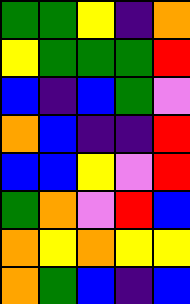[["green", "green", "yellow", "indigo", "orange"], ["yellow", "green", "green", "green", "red"], ["blue", "indigo", "blue", "green", "violet"], ["orange", "blue", "indigo", "indigo", "red"], ["blue", "blue", "yellow", "violet", "red"], ["green", "orange", "violet", "red", "blue"], ["orange", "yellow", "orange", "yellow", "yellow"], ["orange", "green", "blue", "indigo", "blue"]]